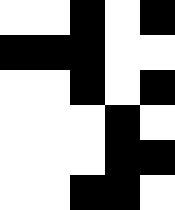[["white", "white", "black", "white", "black"], ["black", "black", "black", "white", "white"], ["white", "white", "black", "white", "black"], ["white", "white", "white", "black", "white"], ["white", "white", "white", "black", "black"], ["white", "white", "black", "black", "white"]]